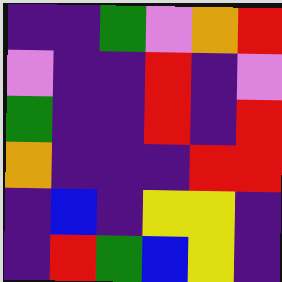[["indigo", "indigo", "green", "violet", "orange", "red"], ["violet", "indigo", "indigo", "red", "indigo", "violet"], ["green", "indigo", "indigo", "red", "indigo", "red"], ["orange", "indigo", "indigo", "indigo", "red", "red"], ["indigo", "blue", "indigo", "yellow", "yellow", "indigo"], ["indigo", "red", "green", "blue", "yellow", "indigo"]]